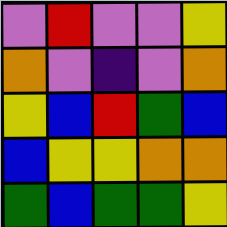[["violet", "red", "violet", "violet", "yellow"], ["orange", "violet", "indigo", "violet", "orange"], ["yellow", "blue", "red", "green", "blue"], ["blue", "yellow", "yellow", "orange", "orange"], ["green", "blue", "green", "green", "yellow"]]